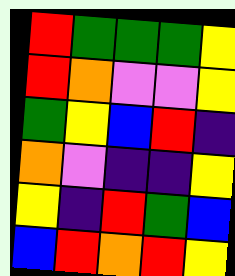[["red", "green", "green", "green", "yellow"], ["red", "orange", "violet", "violet", "yellow"], ["green", "yellow", "blue", "red", "indigo"], ["orange", "violet", "indigo", "indigo", "yellow"], ["yellow", "indigo", "red", "green", "blue"], ["blue", "red", "orange", "red", "yellow"]]